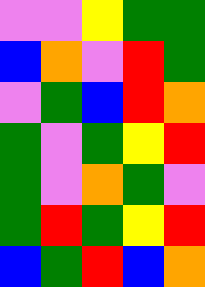[["violet", "violet", "yellow", "green", "green"], ["blue", "orange", "violet", "red", "green"], ["violet", "green", "blue", "red", "orange"], ["green", "violet", "green", "yellow", "red"], ["green", "violet", "orange", "green", "violet"], ["green", "red", "green", "yellow", "red"], ["blue", "green", "red", "blue", "orange"]]